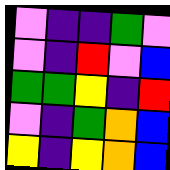[["violet", "indigo", "indigo", "green", "violet"], ["violet", "indigo", "red", "violet", "blue"], ["green", "green", "yellow", "indigo", "red"], ["violet", "indigo", "green", "orange", "blue"], ["yellow", "indigo", "yellow", "orange", "blue"]]